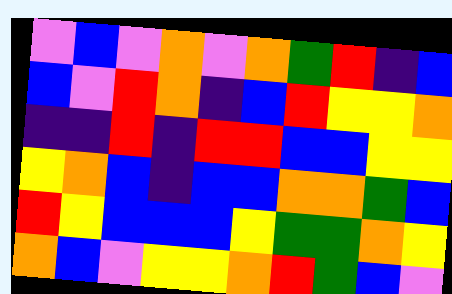[["violet", "blue", "violet", "orange", "violet", "orange", "green", "red", "indigo", "blue"], ["blue", "violet", "red", "orange", "indigo", "blue", "red", "yellow", "yellow", "orange"], ["indigo", "indigo", "red", "indigo", "red", "red", "blue", "blue", "yellow", "yellow"], ["yellow", "orange", "blue", "indigo", "blue", "blue", "orange", "orange", "green", "blue"], ["red", "yellow", "blue", "blue", "blue", "yellow", "green", "green", "orange", "yellow"], ["orange", "blue", "violet", "yellow", "yellow", "orange", "red", "green", "blue", "violet"]]